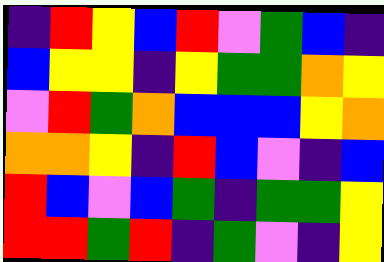[["indigo", "red", "yellow", "blue", "red", "violet", "green", "blue", "indigo"], ["blue", "yellow", "yellow", "indigo", "yellow", "green", "green", "orange", "yellow"], ["violet", "red", "green", "orange", "blue", "blue", "blue", "yellow", "orange"], ["orange", "orange", "yellow", "indigo", "red", "blue", "violet", "indigo", "blue"], ["red", "blue", "violet", "blue", "green", "indigo", "green", "green", "yellow"], ["red", "red", "green", "red", "indigo", "green", "violet", "indigo", "yellow"]]